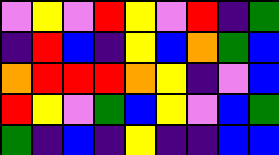[["violet", "yellow", "violet", "red", "yellow", "violet", "red", "indigo", "green"], ["indigo", "red", "blue", "indigo", "yellow", "blue", "orange", "green", "blue"], ["orange", "red", "red", "red", "orange", "yellow", "indigo", "violet", "blue"], ["red", "yellow", "violet", "green", "blue", "yellow", "violet", "blue", "green"], ["green", "indigo", "blue", "indigo", "yellow", "indigo", "indigo", "blue", "blue"]]